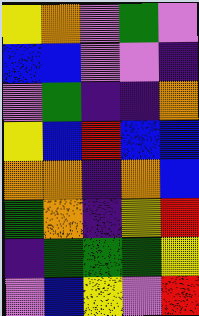[["yellow", "orange", "violet", "green", "violet"], ["blue", "blue", "violet", "violet", "indigo"], ["violet", "green", "indigo", "indigo", "orange"], ["yellow", "blue", "red", "blue", "blue"], ["orange", "orange", "indigo", "orange", "blue"], ["green", "orange", "indigo", "yellow", "red"], ["indigo", "green", "green", "green", "yellow"], ["violet", "blue", "yellow", "violet", "red"]]